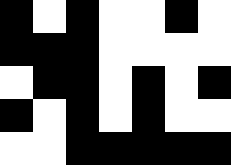[["black", "white", "black", "white", "white", "black", "white"], ["black", "black", "black", "white", "white", "white", "white"], ["white", "black", "black", "white", "black", "white", "black"], ["black", "white", "black", "white", "black", "white", "white"], ["white", "white", "black", "black", "black", "black", "black"]]